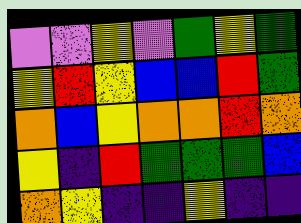[["violet", "violet", "yellow", "violet", "green", "yellow", "green"], ["yellow", "red", "yellow", "blue", "blue", "red", "green"], ["orange", "blue", "yellow", "orange", "orange", "red", "orange"], ["yellow", "indigo", "red", "green", "green", "green", "blue"], ["orange", "yellow", "indigo", "indigo", "yellow", "indigo", "indigo"]]